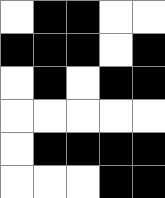[["white", "black", "black", "white", "white"], ["black", "black", "black", "white", "black"], ["white", "black", "white", "black", "black"], ["white", "white", "white", "white", "white"], ["white", "black", "black", "black", "black"], ["white", "white", "white", "black", "black"]]